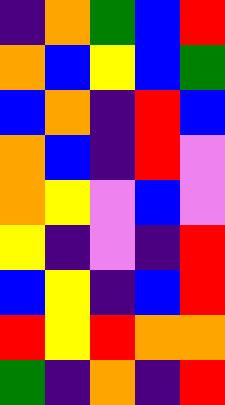[["indigo", "orange", "green", "blue", "red"], ["orange", "blue", "yellow", "blue", "green"], ["blue", "orange", "indigo", "red", "blue"], ["orange", "blue", "indigo", "red", "violet"], ["orange", "yellow", "violet", "blue", "violet"], ["yellow", "indigo", "violet", "indigo", "red"], ["blue", "yellow", "indigo", "blue", "red"], ["red", "yellow", "red", "orange", "orange"], ["green", "indigo", "orange", "indigo", "red"]]